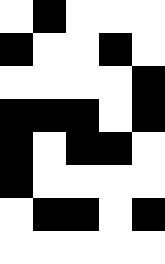[["white", "black", "white", "white", "white"], ["black", "white", "white", "black", "white"], ["white", "white", "white", "white", "black"], ["black", "black", "black", "white", "black"], ["black", "white", "black", "black", "white"], ["black", "white", "white", "white", "white"], ["white", "black", "black", "white", "black"], ["white", "white", "white", "white", "white"]]